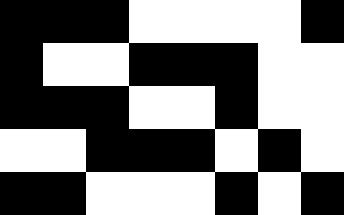[["black", "black", "black", "white", "white", "white", "white", "black"], ["black", "white", "white", "black", "black", "black", "white", "white"], ["black", "black", "black", "white", "white", "black", "white", "white"], ["white", "white", "black", "black", "black", "white", "black", "white"], ["black", "black", "white", "white", "white", "black", "white", "black"]]